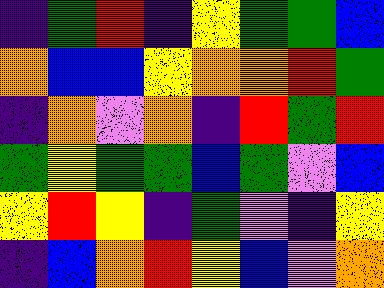[["indigo", "green", "red", "indigo", "yellow", "green", "green", "blue"], ["orange", "blue", "blue", "yellow", "orange", "orange", "red", "green"], ["indigo", "orange", "violet", "orange", "indigo", "red", "green", "red"], ["green", "yellow", "green", "green", "blue", "green", "violet", "blue"], ["yellow", "red", "yellow", "indigo", "green", "violet", "indigo", "yellow"], ["indigo", "blue", "orange", "red", "yellow", "blue", "violet", "orange"]]